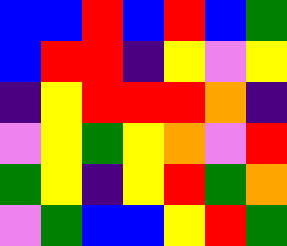[["blue", "blue", "red", "blue", "red", "blue", "green"], ["blue", "red", "red", "indigo", "yellow", "violet", "yellow"], ["indigo", "yellow", "red", "red", "red", "orange", "indigo"], ["violet", "yellow", "green", "yellow", "orange", "violet", "red"], ["green", "yellow", "indigo", "yellow", "red", "green", "orange"], ["violet", "green", "blue", "blue", "yellow", "red", "green"]]